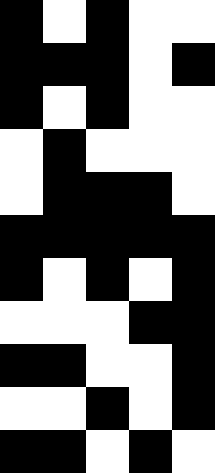[["black", "white", "black", "white", "white"], ["black", "black", "black", "white", "black"], ["black", "white", "black", "white", "white"], ["white", "black", "white", "white", "white"], ["white", "black", "black", "black", "white"], ["black", "black", "black", "black", "black"], ["black", "white", "black", "white", "black"], ["white", "white", "white", "black", "black"], ["black", "black", "white", "white", "black"], ["white", "white", "black", "white", "black"], ["black", "black", "white", "black", "white"]]